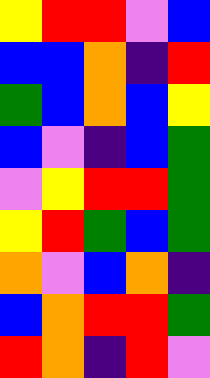[["yellow", "red", "red", "violet", "blue"], ["blue", "blue", "orange", "indigo", "red"], ["green", "blue", "orange", "blue", "yellow"], ["blue", "violet", "indigo", "blue", "green"], ["violet", "yellow", "red", "red", "green"], ["yellow", "red", "green", "blue", "green"], ["orange", "violet", "blue", "orange", "indigo"], ["blue", "orange", "red", "red", "green"], ["red", "orange", "indigo", "red", "violet"]]